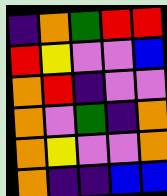[["indigo", "orange", "green", "red", "red"], ["red", "yellow", "violet", "violet", "blue"], ["orange", "red", "indigo", "violet", "violet"], ["orange", "violet", "green", "indigo", "orange"], ["orange", "yellow", "violet", "violet", "orange"], ["orange", "indigo", "indigo", "blue", "blue"]]